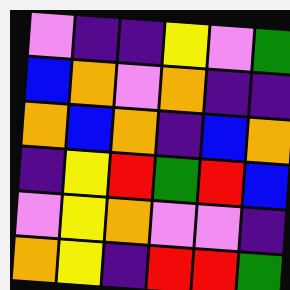[["violet", "indigo", "indigo", "yellow", "violet", "green"], ["blue", "orange", "violet", "orange", "indigo", "indigo"], ["orange", "blue", "orange", "indigo", "blue", "orange"], ["indigo", "yellow", "red", "green", "red", "blue"], ["violet", "yellow", "orange", "violet", "violet", "indigo"], ["orange", "yellow", "indigo", "red", "red", "green"]]